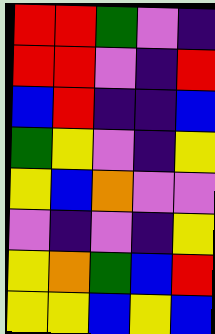[["red", "red", "green", "violet", "indigo"], ["red", "red", "violet", "indigo", "red"], ["blue", "red", "indigo", "indigo", "blue"], ["green", "yellow", "violet", "indigo", "yellow"], ["yellow", "blue", "orange", "violet", "violet"], ["violet", "indigo", "violet", "indigo", "yellow"], ["yellow", "orange", "green", "blue", "red"], ["yellow", "yellow", "blue", "yellow", "blue"]]